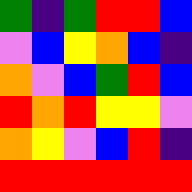[["green", "indigo", "green", "red", "red", "blue"], ["violet", "blue", "yellow", "orange", "blue", "indigo"], ["orange", "violet", "blue", "green", "red", "blue"], ["red", "orange", "red", "yellow", "yellow", "violet"], ["orange", "yellow", "violet", "blue", "red", "indigo"], ["red", "red", "red", "red", "red", "red"]]